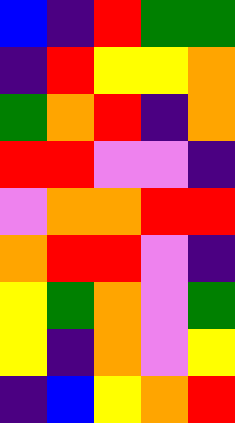[["blue", "indigo", "red", "green", "green"], ["indigo", "red", "yellow", "yellow", "orange"], ["green", "orange", "red", "indigo", "orange"], ["red", "red", "violet", "violet", "indigo"], ["violet", "orange", "orange", "red", "red"], ["orange", "red", "red", "violet", "indigo"], ["yellow", "green", "orange", "violet", "green"], ["yellow", "indigo", "orange", "violet", "yellow"], ["indigo", "blue", "yellow", "orange", "red"]]